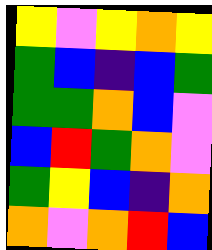[["yellow", "violet", "yellow", "orange", "yellow"], ["green", "blue", "indigo", "blue", "green"], ["green", "green", "orange", "blue", "violet"], ["blue", "red", "green", "orange", "violet"], ["green", "yellow", "blue", "indigo", "orange"], ["orange", "violet", "orange", "red", "blue"]]